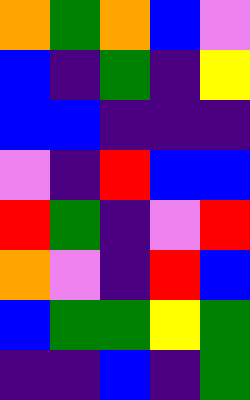[["orange", "green", "orange", "blue", "violet"], ["blue", "indigo", "green", "indigo", "yellow"], ["blue", "blue", "indigo", "indigo", "indigo"], ["violet", "indigo", "red", "blue", "blue"], ["red", "green", "indigo", "violet", "red"], ["orange", "violet", "indigo", "red", "blue"], ["blue", "green", "green", "yellow", "green"], ["indigo", "indigo", "blue", "indigo", "green"]]